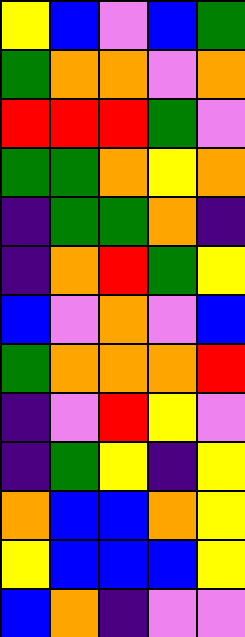[["yellow", "blue", "violet", "blue", "green"], ["green", "orange", "orange", "violet", "orange"], ["red", "red", "red", "green", "violet"], ["green", "green", "orange", "yellow", "orange"], ["indigo", "green", "green", "orange", "indigo"], ["indigo", "orange", "red", "green", "yellow"], ["blue", "violet", "orange", "violet", "blue"], ["green", "orange", "orange", "orange", "red"], ["indigo", "violet", "red", "yellow", "violet"], ["indigo", "green", "yellow", "indigo", "yellow"], ["orange", "blue", "blue", "orange", "yellow"], ["yellow", "blue", "blue", "blue", "yellow"], ["blue", "orange", "indigo", "violet", "violet"]]